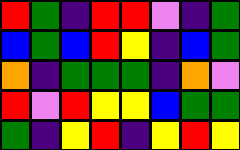[["red", "green", "indigo", "red", "red", "violet", "indigo", "green"], ["blue", "green", "blue", "red", "yellow", "indigo", "blue", "green"], ["orange", "indigo", "green", "green", "green", "indigo", "orange", "violet"], ["red", "violet", "red", "yellow", "yellow", "blue", "green", "green"], ["green", "indigo", "yellow", "red", "indigo", "yellow", "red", "yellow"]]